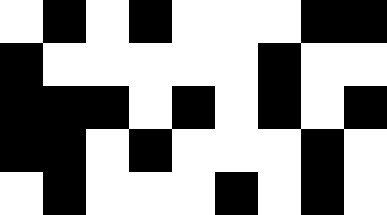[["white", "black", "white", "black", "white", "white", "white", "black", "black"], ["black", "white", "white", "white", "white", "white", "black", "white", "white"], ["black", "black", "black", "white", "black", "white", "black", "white", "black"], ["black", "black", "white", "black", "white", "white", "white", "black", "white"], ["white", "black", "white", "white", "white", "black", "white", "black", "white"]]